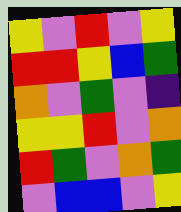[["yellow", "violet", "red", "violet", "yellow"], ["red", "red", "yellow", "blue", "green"], ["orange", "violet", "green", "violet", "indigo"], ["yellow", "yellow", "red", "violet", "orange"], ["red", "green", "violet", "orange", "green"], ["violet", "blue", "blue", "violet", "yellow"]]